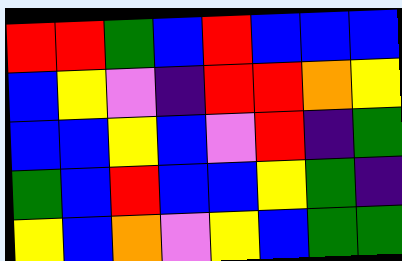[["red", "red", "green", "blue", "red", "blue", "blue", "blue"], ["blue", "yellow", "violet", "indigo", "red", "red", "orange", "yellow"], ["blue", "blue", "yellow", "blue", "violet", "red", "indigo", "green"], ["green", "blue", "red", "blue", "blue", "yellow", "green", "indigo"], ["yellow", "blue", "orange", "violet", "yellow", "blue", "green", "green"]]